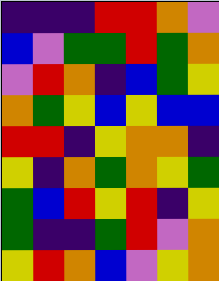[["indigo", "indigo", "indigo", "red", "red", "orange", "violet"], ["blue", "violet", "green", "green", "red", "green", "orange"], ["violet", "red", "orange", "indigo", "blue", "green", "yellow"], ["orange", "green", "yellow", "blue", "yellow", "blue", "blue"], ["red", "red", "indigo", "yellow", "orange", "orange", "indigo"], ["yellow", "indigo", "orange", "green", "orange", "yellow", "green"], ["green", "blue", "red", "yellow", "red", "indigo", "yellow"], ["green", "indigo", "indigo", "green", "red", "violet", "orange"], ["yellow", "red", "orange", "blue", "violet", "yellow", "orange"]]